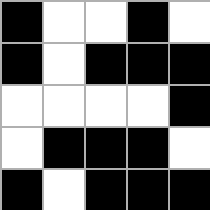[["black", "white", "white", "black", "white"], ["black", "white", "black", "black", "black"], ["white", "white", "white", "white", "black"], ["white", "black", "black", "black", "white"], ["black", "white", "black", "black", "black"]]